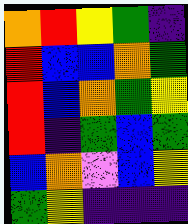[["orange", "red", "yellow", "green", "indigo"], ["red", "blue", "blue", "orange", "green"], ["red", "blue", "orange", "green", "yellow"], ["red", "indigo", "green", "blue", "green"], ["blue", "orange", "violet", "blue", "yellow"], ["green", "yellow", "indigo", "indigo", "indigo"]]